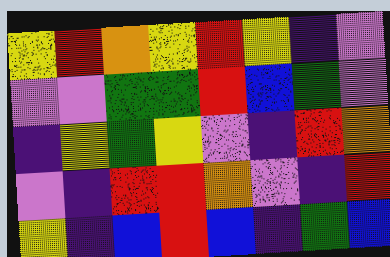[["yellow", "red", "orange", "yellow", "red", "yellow", "indigo", "violet"], ["violet", "violet", "green", "green", "red", "blue", "green", "violet"], ["indigo", "yellow", "green", "yellow", "violet", "indigo", "red", "orange"], ["violet", "indigo", "red", "red", "orange", "violet", "indigo", "red"], ["yellow", "indigo", "blue", "red", "blue", "indigo", "green", "blue"]]